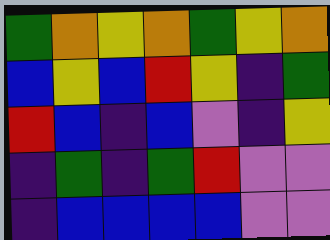[["green", "orange", "yellow", "orange", "green", "yellow", "orange"], ["blue", "yellow", "blue", "red", "yellow", "indigo", "green"], ["red", "blue", "indigo", "blue", "violet", "indigo", "yellow"], ["indigo", "green", "indigo", "green", "red", "violet", "violet"], ["indigo", "blue", "blue", "blue", "blue", "violet", "violet"]]